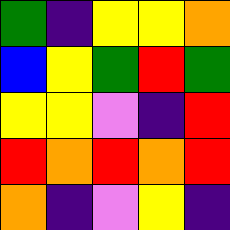[["green", "indigo", "yellow", "yellow", "orange"], ["blue", "yellow", "green", "red", "green"], ["yellow", "yellow", "violet", "indigo", "red"], ["red", "orange", "red", "orange", "red"], ["orange", "indigo", "violet", "yellow", "indigo"]]